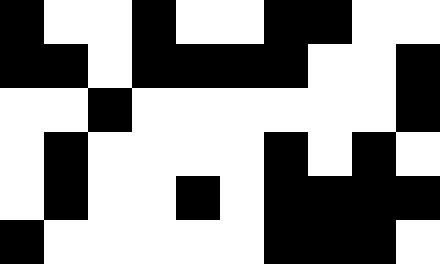[["black", "white", "white", "black", "white", "white", "black", "black", "white", "white"], ["black", "black", "white", "black", "black", "black", "black", "white", "white", "black"], ["white", "white", "black", "white", "white", "white", "white", "white", "white", "black"], ["white", "black", "white", "white", "white", "white", "black", "white", "black", "white"], ["white", "black", "white", "white", "black", "white", "black", "black", "black", "black"], ["black", "white", "white", "white", "white", "white", "black", "black", "black", "white"]]